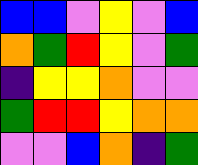[["blue", "blue", "violet", "yellow", "violet", "blue"], ["orange", "green", "red", "yellow", "violet", "green"], ["indigo", "yellow", "yellow", "orange", "violet", "violet"], ["green", "red", "red", "yellow", "orange", "orange"], ["violet", "violet", "blue", "orange", "indigo", "green"]]